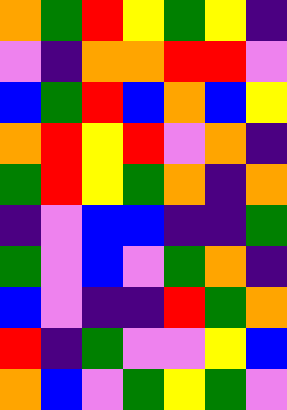[["orange", "green", "red", "yellow", "green", "yellow", "indigo"], ["violet", "indigo", "orange", "orange", "red", "red", "violet"], ["blue", "green", "red", "blue", "orange", "blue", "yellow"], ["orange", "red", "yellow", "red", "violet", "orange", "indigo"], ["green", "red", "yellow", "green", "orange", "indigo", "orange"], ["indigo", "violet", "blue", "blue", "indigo", "indigo", "green"], ["green", "violet", "blue", "violet", "green", "orange", "indigo"], ["blue", "violet", "indigo", "indigo", "red", "green", "orange"], ["red", "indigo", "green", "violet", "violet", "yellow", "blue"], ["orange", "blue", "violet", "green", "yellow", "green", "violet"]]